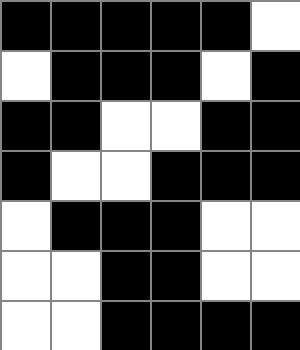[["black", "black", "black", "black", "black", "white"], ["white", "black", "black", "black", "white", "black"], ["black", "black", "white", "white", "black", "black"], ["black", "white", "white", "black", "black", "black"], ["white", "black", "black", "black", "white", "white"], ["white", "white", "black", "black", "white", "white"], ["white", "white", "black", "black", "black", "black"]]